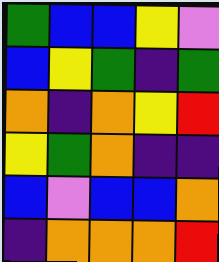[["green", "blue", "blue", "yellow", "violet"], ["blue", "yellow", "green", "indigo", "green"], ["orange", "indigo", "orange", "yellow", "red"], ["yellow", "green", "orange", "indigo", "indigo"], ["blue", "violet", "blue", "blue", "orange"], ["indigo", "orange", "orange", "orange", "red"]]